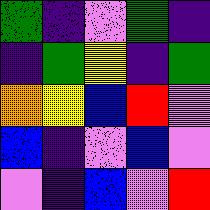[["green", "indigo", "violet", "green", "indigo"], ["indigo", "green", "yellow", "indigo", "green"], ["orange", "yellow", "blue", "red", "violet"], ["blue", "indigo", "violet", "blue", "violet"], ["violet", "indigo", "blue", "violet", "red"]]